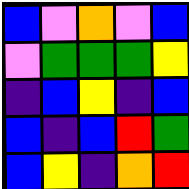[["blue", "violet", "orange", "violet", "blue"], ["violet", "green", "green", "green", "yellow"], ["indigo", "blue", "yellow", "indigo", "blue"], ["blue", "indigo", "blue", "red", "green"], ["blue", "yellow", "indigo", "orange", "red"]]